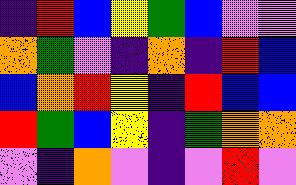[["indigo", "red", "blue", "yellow", "green", "blue", "violet", "violet"], ["orange", "green", "violet", "indigo", "orange", "indigo", "red", "blue"], ["blue", "orange", "red", "yellow", "indigo", "red", "blue", "blue"], ["red", "green", "blue", "yellow", "indigo", "green", "orange", "orange"], ["violet", "indigo", "orange", "violet", "indigo", "violet", "red", "violet"]]